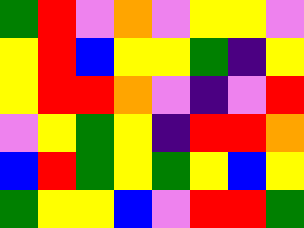[["green", "red", "violet", "orange", "violet", "yellow", "yellow", "violet"], ["yellow", "red", "blue", "yellow", "yellow", "green", "indigo", "yellow"], ["yellow", "red", "red", "orange", "violet", "indigo", "violet", "red"], ["violet", "yellow", "green", "yellow", "indigo", "red", "red", "orange"], ["blue", "red", "green", "yellow", "green", "yellow", "blue", "yellow"], ["green", "yellow", "yellow", "blue", "violet", "red", "red", "green"]]